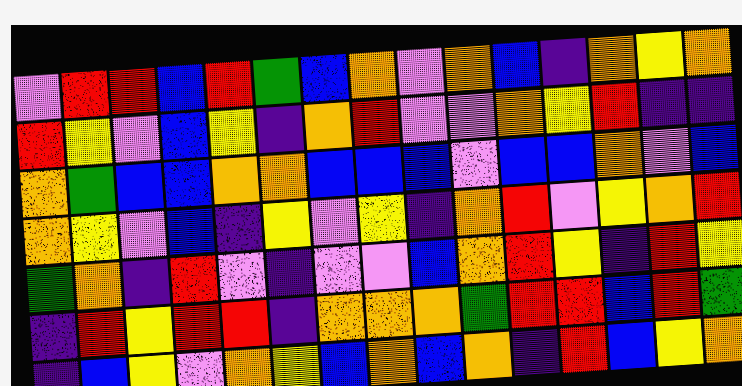[["violet", "red", "red", "blue", "red", "green", "blue", "orange", "violet", "orange", "blue", "indigo", "orange", "yellow", "orange"], ["red", "yellow", "violet", "blue", "yellow", "indigo", "orange", "red", "violet", "violet", "orange", "yellow", "red", "indigo", "indigo"], ["orange", "green", "blue", "blue", "orange", "orange", "blue", "blue", "blue", "violet", "blue", "blue", "orange", "violet", "blue"], ["orange", "yellow", "violet", "blue", "indigo", "yellow", "violet", "yellow", "indigo", "orange", "red", "violet", "yellow", "orange", "red"], ["green", "orange", "indigo", "red", "violet", "indigo", "violet", "violet", "blue", "orange", "red", "yellow", "indigo", "red", "yellow"], ["indigo", "red", "yellow", "red", "red", "indigo", "orange", "orange", "orange", "green", "red", "red", "blue", "red", "green"], ["indigo", "blue", "yellow", "violet", "orange", "yellow", "blue", "orange", "blue", "orange", "indigo", "red", "blue", "yellow", "orange"]]